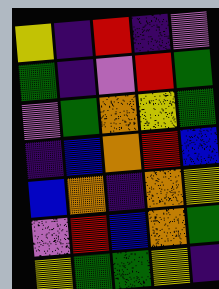[["yellow", "indigo", "red", "indigo", "violet"], ["green", "indigo", "violet", "red", "green"], ["violet", "green", "orange", "yellow", "green"], ["indigo", "blue", "orange", "red", "blue"], ["blue", "orange", "indigo", "orange", "yellow"], ["violet", "red", "blue", "orange", "green"], ["yellow", "green", "green", "yellow", "indigo"]]